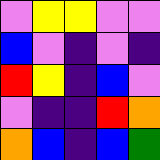[["violet", "yellow", "yellow", "violet", "violet"], ["blue", "violet", "indigo", "violet", "indigo"], ["red", "yellow", "indigo", "blue", "violet"], ["violet", "indigo", "indigo", "red", "orange"], ["orange", "blue", "indigo", "blue", "green"]]